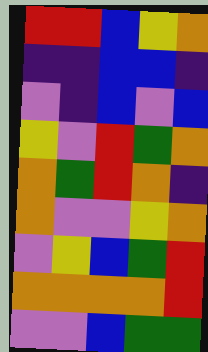[["red", "red", "blue", "yellow", "orange"], ["indigo", "indigo", "blue", "blue", "indigo"], ["violet", "indigo", "blue", "violet", "blue"], ["yellow", "violet", "red", "green", "orange"], ["orange", "green", "red", "orange", "indigo"], ["orange", "violet", "violet", "yellow", "orange"], ["violet", "yellow", "blue", "green", "red"], ["orange", "orange", "orange", "orange", "red"], ["violet", "violet", "blue", "green", "green"]]